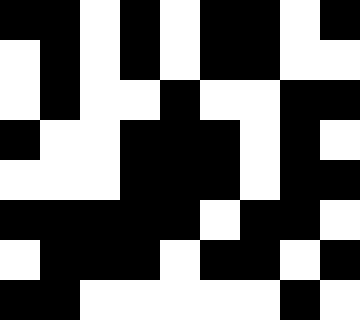[["black", "black", "white", "black", "white", "black", "black", "white", "black"], ["white", "black", "white", "black", "white", "black", "black", "white", "white"], ["white", "black", "white", "white", "black", "white", "white", "black", "black"], ["black", "white", "white", "black", "black", "black", "white", "black", "white"], ["white", "white", "white", "black", "black", "black", "white", "black", "black"], ["black", "black", "black", "black", "black", "white", "black", "black", "white"], ["white", "black", "black", "black", "white", "black", "black", "white", "black"], ["black", "black", "white", "white", "white", "white", "white", "black", "white"]]